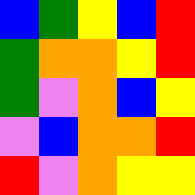[["blue", "green", "yellow", "blue", "red"], ["green", "orange", "orange", "yellow", "red"], ["green", "violet", "orange", "blue", "yellow"], ["violet", "blue", "orange", "orange", "red"], ["red", "violet", "orange", "yellow", "yellow"]]